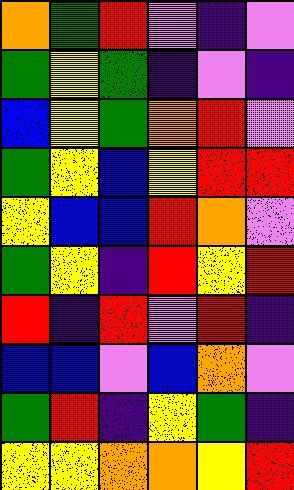[["orange", "green", "red", "violet", "indigo", "violet"], ["green", "yellow", "green", "indigo", "violet", "indigo"], ["blue", "yellow", "green", "orange", "red", "violet"], ["green", "yellow", "blue", "yellow", "red", "red"], ["yellow", "blue", "blue", "red", "orange", "violet"], ["green", "yellow", "indigo", "red", "yellow", "red"], ["red", "indigo", "red", "violet", "red", "indigo"], ["blue", "blue", "violet", "blue", "orange", "violet"], ["green", "red", "indigo", "yellow", "green", "indigo"], ["yellow", "yellow", "orange", "orange", "yellow", "red"]]